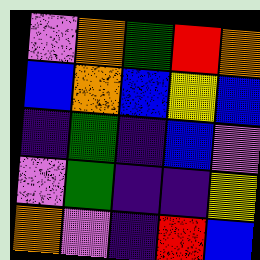[["violet", "orange", "green", "red", "orange"], ["blue", "orange", "blue", "yellow", "blue"], ["indigo", "green", "indigo", "blue", "violet"], ["violet", "green", "indigo", "indigo", "yellow"], ["orange", "violet", "indigo", "red", "blue"]]